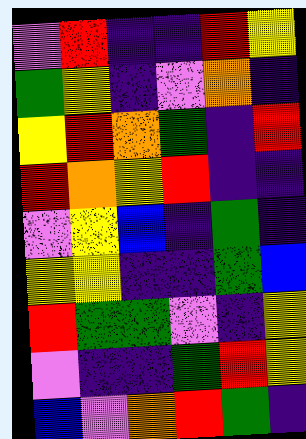[["violet", "red", "indigo", "indigo", "red", "yellow"], ["green", "yellow", "indigo", "violet", "orange", "indigo"], ["yellow", "red", "orange", "green", "indigo", "red"], ["red", "orange", "yellow", "red", "indigo", "indigo"], ["violet", "yellow", "blue", "indigo", "green", "indigo"], ["yellow", "yellow", "indigo", "indigo", "green", "blue"], ["red", "green", "green", "violet", "indigo", "yellow"], ["violet", "indigo", "indigo", "green", "red", "yellow"], ["blue", "violet", "orange", "red", "green", "indigo"]]